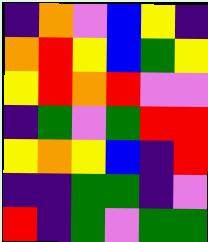[["indigo", "orange", "violet", "blue", "yellow", "indigo"], ["orange", "red", "yellow", "blue", "green", "yellow"], ["yellow", "red", "orange", "red", "violet", "violet"], ["indigo", "green", "violet", "green", "red", "red"], ["yellow", "orange", "yellow", "blue", "indigo", "red"], ["indigo", "indigo", "green", "green", "indigo", "violet"], ["red", "indigo", "green", "violet", "green", "green"]]